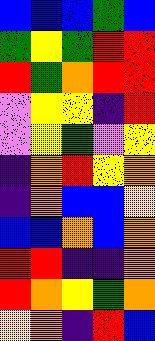[["blue", "blue", "blue", "green", "blue"], ["green", "yellow", "green", "red", "red"], ["red", "green", "orange", "red", "red"], ["violet", "yellow", "yellow", "indigo", "red"], ["violet", "yellow", "green", "violet", "yellow"], ["indigo", "orange", "red", "yellow", "orange"], ["indigo", "orange", "blue", "blue", "yellow"], ["blue", "blue", "orange", "blue", "orange"], ["red", "red", "indigo", "indigo", "orange"], ["red", "orange", "yellow", "green", "orange"], ["yellow", "orange", "indigo", "red", "blue"]]